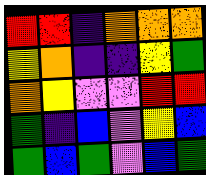[["red", "red", "indigo", "orange", "orange", "orange"], ["yellow", "orange", "indigo", "indigo", "yellow", "green"], ["orange", "yellow", "violet", "violet", "red", "red"], ["green", "indigo", "blue", "violet", "yellow", "blue"], ["green", "blue", "green", "violet", "blue", "green"]]